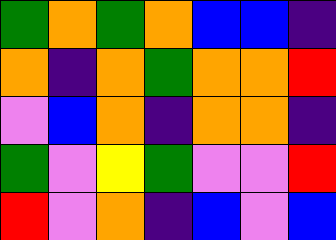[["green", "orange", "green", "orange", "blue", "blue", "indigo"], ["orange", "indigo", "orange", "green", "orange", "orange", "red"], ["violet", "blue", "orange", "indigo", "orange", "orange", "indigo"], ["green", "violet", "yellow", "green", "violet", "violet", "red"], ["red", "violet", "orange", "indigo", "blue", "violet", "blue"]]